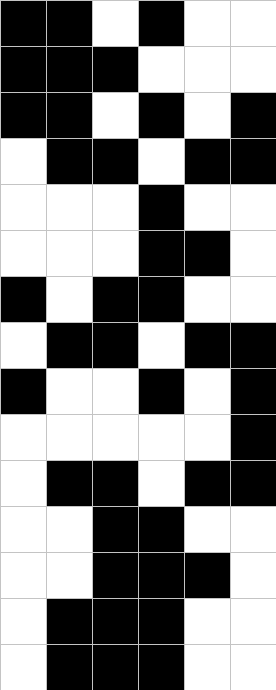[["black", "black", "white", "black", "white", "white"], ["black", "black", "black", "white", "white", "white"], ["black", "black", "white", "black", "white", "black"], ["white", "black", "black", "white", "black", "black"], ["white", "white", "white", "black", "white", "white"], ["white", "white", "white", "black", "black", "white"], ["black", "white", "black", "black", "white", "white"], ["white", "black", "black", "white", "black", "black"], ["black", "white", "white", "black", "white", "black"], ["white", "white", "white", "white", "white", "black"], ["white", "black", "black", "white", "black", "black"], ["white", "white", "black", "black", "white", "white"], ["white", "white", "black", "black", "black", "white"], ["white", "black", "black", "black", "white", "white"], ["white", "black", "black", "black", "white", "white"]]